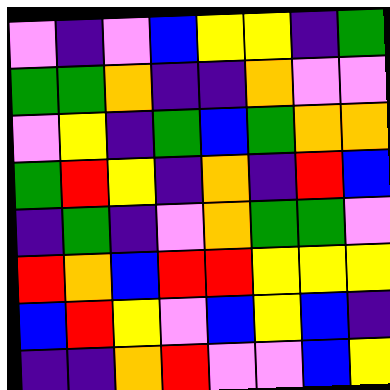[["violet", "indigo", "violet", "blue", "yellow", "yellow", "indigo", "green"], ["green", "green", "orange", "indigo", "indigo", "orange", "violet", "violet"], ["violet", "yellow", "indigo", "green", "blue", "green", "orange", "orange"], ["green", "red", "yellow", "indigo", "orange", "indigo", "red", "blue"], ["indigo", "green", "indigo", "violet", "orange", "green", "green", "violet"], ["red", "orange", "blue", "red", "red", "yellow", "yellow", "yellow"], ["blue", "red", "yellow", "violet", "blue", "yellow", "blue", "indigo"], ["indigo", "indigo", "orange", "red", "violet", "violet", "blue", "yellow"]]